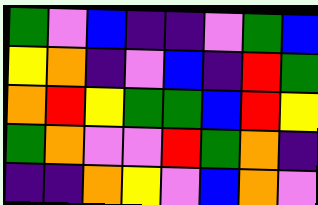[["green", "violet", "blue", "indigo", "indigo", "violet", "green", "blue"], ["yellow", "orange", "indigo", "violet", "blue", "indigo", "red", "green"], ["orange", "red", "yellow", "green", "green", "blue", "red", "yellow"], ["green", "orange", "violet", "violet", "red", "green", "orange", "indigo"], ["indigo", "indigo", "orange", "yellow", "violet", "blue", "orange", "violet"]]